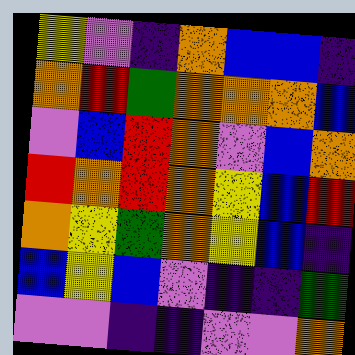[["yellow", "violet", "indigo", "orange", "blue", "blue", "indigo"], ["orange", "red", "green", "orange", "orange", "orange", "blue"], ["violet", "blue", "red", "orange", "violet", "blue", "orange"], ["red", "orange", "red", "orange", "yellow", "blue", "red"], ["orange", "yellow", "green", "orange", "yellow", "blue", "indigo"], ["blue", "yellow", "blue", "violet", "indigo", "indigo", "green"], ["violet", "violet", "indigo", "indigo", "violet", "violet", "orange"]]